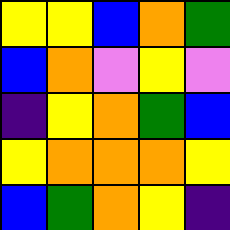[["yellow", "yellow", "blue", "orange", "green"], ["blue", "orange", "violet", "yellow", "violet"], ["indigo", "yellow", "orange", "green", "blue"], ["yellow", "orange", "orange", "orange", "yellow"], ["blue", "green", "orange", "yellow", "indigo"]]